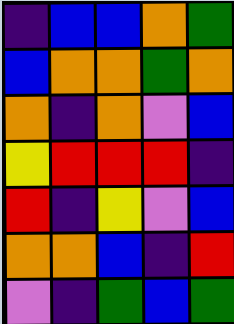[["indigo", "blue", "blue", "orange", "green"], ["blue", "orange", "orange", "green", "orange"], ["orange", "indigo", "orange", "violet", "blue"], ["yellow", "red", "red", "red", "indigo"], ["red", "indigo", "yellow", "violet", "blue"], ["orange", "orange", "blue", "indigo", "red"], ["violet", "indigo", "green", "blue", "green"]]